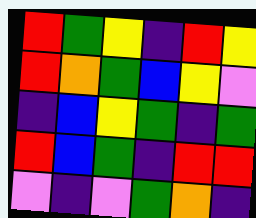[["red", "green", "yellow", "indigo", "red", "yellow"], ["red", "orange", "green", "blue", "yellow", "violet"], ["indigo", "blue", "yellow", "green", "indigo", "green"], ["red", "blue", "green", "indigo", "red", "red"], ["violet", "indigo", "violet", "green", "orange", "indigo"]]